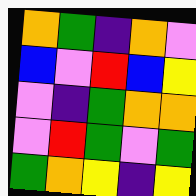[["orange", "green", "indigo", "orange", "violet"], ["blue", "violet", "red", "blue", "yellow"], ["violet", "indigo", "green", "orange", "orange"], ["violet", "red", "green", "violet", "green"], ["green", "orange", "yellow", "indigo", "yellow"]]